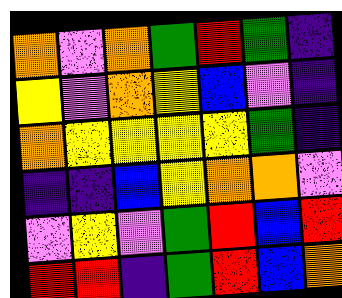[["orange", "violet", "orange", "green", "red", "green", "indigo"], ["yellow", "violet", "orange", "yellow", "blue", "violet", "indigo"], ["orange", "yellow", "yellow", "yellow", "yellow", "green", "indigo"], ["indigo", "indigo", "blue", "yellow", "orange", "orange", "violet"], ["violet", "yellow", "violet", "green", "red", "blue", "red"], ["red", "red", "indigo", "green", "red", "blue", "orange"]]